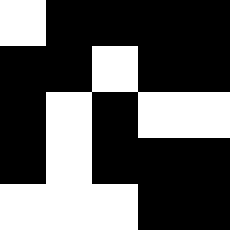[["white", "black", "black", "black", "black"], ["black", "black", "white", "black", "black"], ["black", "white", "black", "white", "white"], ["black", "white", "black", "black", "black"], ["white", "white", "white", "black", "black"]]